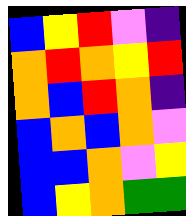[["blue", "yellow", "red", "violet", "indigo"], ["orange", "red", "orange", "yellow", "red"], ["orange", "blue", "red", "orange", "indigo"], ["blue", "orange", "blue", "orange", "violet"], ["blue", "blue", "orange", "violet", "yellow"], ["blue", "yellow", "orange", "green", "green"]]